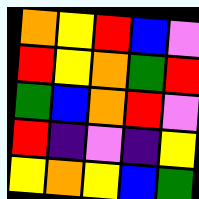[["orange", "yellow", "red", "blue", "violet"], ["red", "yellow", "orange", "green", "red"], ["green", "blue", "orange", "red", "violet"], ["red", "indigo", "violet", "indigo", "yellow"], ["yellow", "orange", "yellow", "blue", "green"]]